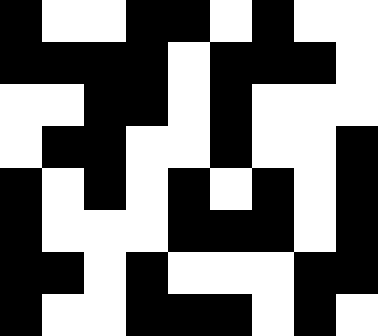[["black", "white", "white", "black", "black", "white", "black", "white", "white"], ["black", "black", "black", "black", "white", "black", "black", "black", "white"], ["white", "white", "black", "black", "white", "black", "white", "white", "white"], ["white", "black", "black", "white", "white", "black", "white", "white", "black"], ["black", "white", "black", "white", "black", "white", "black", "white", "black"], ["black", "white", "white", "white", "black", "black", "black", "white", "black"], ["black", "black", "white", "black", "white", "white", "white", "black", "black"], ["black", "white", "white", "black", "black", "black", "white", "black", "white"]]